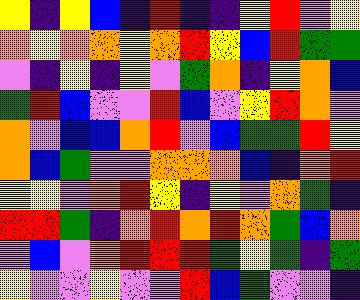[["yellow", "indigo", "yellow", "blue", "indigo", "red", "indigo", "indigo", "yellow", "red", "violet", "yellow"], ["orange", "yellow", "orange", "orange", "yellow", "orange", "red", "yellow", "blue", "red", "green", "green"], ["violet", "indigo", "yellow", "indigo", "yellow", "violet", "green", "orange", "indigo", "yellow", "orange", "blue"], ["green", "red", "blue", "violet", "violet", "red", "blue", "violet", "yellow", "red", "orange", "violet"], ["orange", "violet", "blue", "blue", "orange", "red", "violet", "blue", "green", "green", "red", "yellow"], ["orange", "blue", "green", "violet", "violet", "orange", "orange", "orange", "blue", "indigo", "orange", "red"], ["yellow", "yellow", "violet", "orange", "red", "yellow", "indigo", "yellow", "violet", "orange", "green", "indigo"], ["red", "red", "green", "indigo", "orange", "red", "orange", "red", "orange", "green", "blue", "orange"], ["violet", "blue", "violet", "orange", "red", "red", "red", "green", "yellow", "green", "indigo", "green"], ["yellow", "violet", "violet", "yellow", "violet", "violet", "red", "blue", "green", "violet", "violet", "indigo"]]